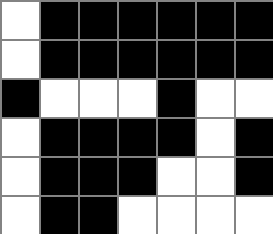[["white", "black", "black", "black", "black", "black", "black"], ["white", "black", "black", "black", "black", "black", "black"], ["black", "white", "white", "white", "black", "white", "white"], ["white", "black", "black", "black", "black", "white", "black"], ["white", "black", "black", "black", "white", "white", "black"], ["white", "black", "black", "white", "white", "white", "white"]]